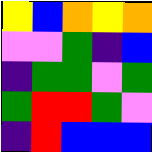[["yellow", "blue", "orange", "yellow", "orange"], ["violet", "violet", "green", "indigo", "blue"], ["indigo", "green", "green", "violet", "green"], ["green", "red", "red", "green", "violet"], ["indigo", "red", "blue", "blue", "blue"]]